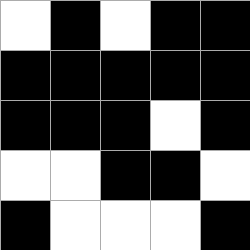[["white", "black", "white", "black", "black"], ["black", "black", "black", "black", "black"], ["black", "black", "black", "white", "black"], ["white", "white", "black", "black", "white"], ["black", "white", "white", "white", "black"]]